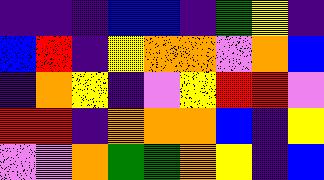[["indigo", "indigo", "indigo", "blue", "blue", "indigo", "green", "yellow", "indigo"], ["blue", "red", "indigo", "yellow", "orange", "orange", "violet", "orange", "blue"], ["indigo", "orange", "yellow", "indigo", "violet", "yellow", "red", "red", "violet"], ["red", "red", "indigo", "orange", "orange", "orange", "blue", "indigo", "yellow"], ["violet", "violet", "orange", "green", "green", "orange", "yellow", "indigo", "blue"]]